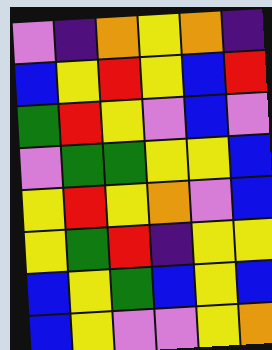[["violet", "indigo", "orange", "yellow", "orange", "indigo"], ["blue", "yellow", "red", "yellow", "blue", "red"], ["green", "red", "yellow", "violet", "blue", "violet"], ["violet", "green", "green", "yellow", "yellow", "blue"], ["yellow", "red", "yellow", "orange", "violet", "blue"], ["yellow", "green", "red", "indigo", "yellow", "yellow"], ["blue", "yellow", "green", "blue", "yellow", "blue"], ["blue", "yellow", "violet", "violet", "yellow", "orange"]]